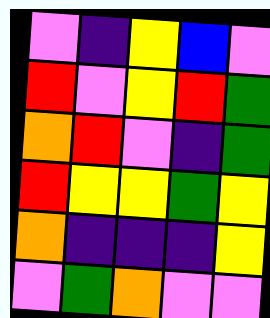[["violet", "indigo", "yellow", "blue", "violet"], ["red", "violet", "yellow", "red", "green"], ["orange", "red", "violet", "indigo", "green"], ["red", "yellow", "yellow", "green", "yellow"], ["orange", "indigo", "indigo", "indigo", "yellow"], ["violet", "green", "orange", "violet", "violet"]]